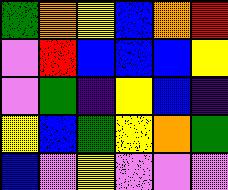[["green", "orange", "yellow", "blue", "orange", "red"], ["violet", "red", "blue", "blue", "blue", "yellow"], ["violet", "green", "indigo", "yellow", "blue", "indigo"], ["yellow", "blue", "green", "yellow", "orange", "green"], ["blue", "violet", "yellow", "violet", "violet", "violet"]]